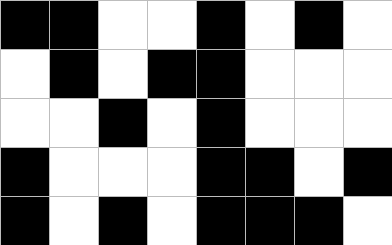[["black", "black", "white", "white", "black", "white", "black", "white"], ["white", "black", "white", "black", "black", "white", "white", "white"], ["white", "white", "black", "white", "black", "white", "white", "white"], ["black", "white", "white", "white", "black", "black", "white", "black"], ["black", "white", "black", "white", "black", "black", "black", "white"]]